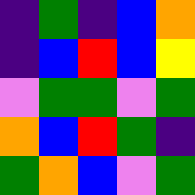[["indigo", "green", "indigo", "blue", "orange"], ["indigo", "blue", "red", "blue", "yellow"], ["violet", "green", "green", "violet", "green"], ["orange", "blue", "red", "green", "indigo"], ["green", "orange", "blue", "violet", "green"]]